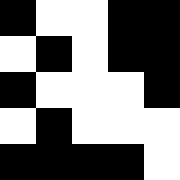[["black", "white", "white", "black", "black"], ["white", "black", "white", "black", "black"], ["black", "white", "white", "white", "black"], ["white", "black", "white", "white", "white"], ["black", "black", "black", "black", "white"]]